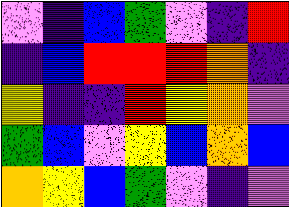[["violet", "indigo", "blue", "green", "violet", "indigo", "red"], ["indigo", "blue", "red", "red", "red", "orange", "indigo"], ["yellow", "indigo", "indigo", "red", "yellow", "orange", "violet"], ["green", "blue", "violet", "yellow", "blue", "orange", "blue"], ["orange", "yellow", "blue", "green", "violet", "indigo", "violet"]]